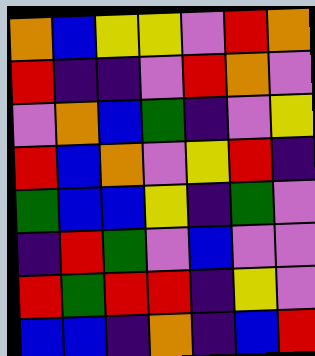[["orange", "blue", "yellow", "yellow", "violet", "red", "orange"], ["red", "indigo", "indigo", "violet", "red", "orange", "violet"], ["violet", "orange", "blue", "green", "indigo", "violet", "yellow"], ["red", "blue", "orange", "violet", "yellow", "red", "indigo"], ["green", "blue", "blue", "yellow", "indigo", "green", "violet"], ["indigo", "red", "green", "violet", "blue", "violet", "violet"], ["red", "green", "red", "red", "indigo", "yellow", "violet"], ["blue", "blue", "indigo", "orange", "indigo", "blue", "red"]]